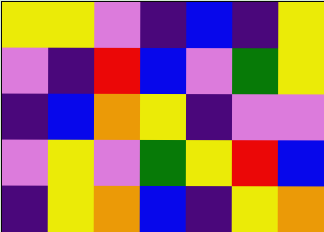[["yellow", "yellow", "violet", "indigo", "blue", "indigo", "yellow"], ["violet", "indigo", "red", "blue", "violet", "green", "yellow"], ["indigo", "blue", "orange", "yellow", "indigo", "violet", "violet"], ["violet", "yellow", "violet", "green", "yellow", "red", "blue"], ["indigo", "yellow", "orange", "blue", "indigo", "yellow", "orange"]]